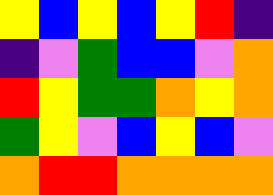[["yellow", "blue", "yellow", "blue", "yellow", "red", "indigo"], ["indigo", "violet", "green", "blue", "blue", "violet", "orange"], ["red", "yellow", "green", "green", "orange", "yellow", "orange"], ["green", "yellow", "violet", "blue", "yellow", "blue", "violet"], ["orange", "red", "red", "orange", "orange", "orange", "orange"]]